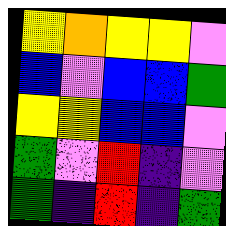[["yellow", "orange", "yellow", "yellow", "violet"], ["blue", "violet", "blue", "blue", "green"], ["yellow", "yellow", "blue", "blue", "violet"], ["green", "violet", "red", "indigo", "violet"], ["green", "indigo", "red", "indigo", "green"]]